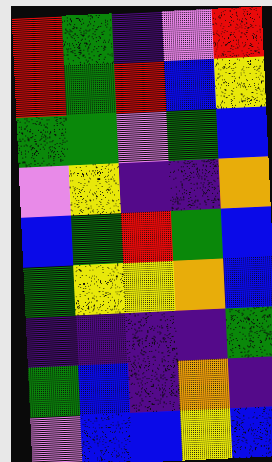[["red", "green", "indigo", "violet", "red"], ["red", "green", "red", "blue", "yellow"], ["green", "green", "violet", "green", "blue"], ["violet", "yellow", "indigo", "indigo", "orange"], ["blue", "green", "red", "green", "blue"], ["green", "yellow", "yellow", "orange", "blue"], ["indigo", "indigo", "indigo", "indigo", "green"], ["green", "blue", "indigo", "orange", "indigo"], ["violet", "blue", "blue", "yellow", "blue"]]